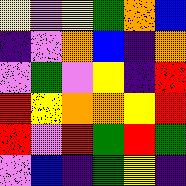[["yellow", "violet", "yellow", "green", "orange", "blue"], ["indigo", "violet", "orange", "blue", "indigo", "orange"], ["violet", "green", "violet", "yellow", "indigo", "red"], ["red", "yellow", "orange", "orange", "yellow", "red"], ["red", "violet", "red", "green", "red", "green"], ["violet", "blue", "indigo", "green", "yellow", "indigo"]]